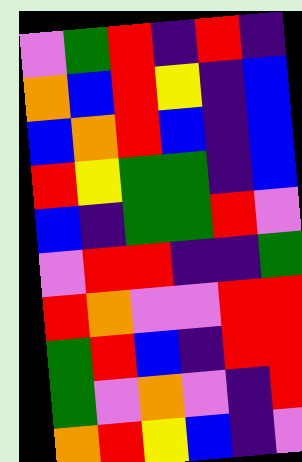[["violet", "green", "red", "indigo", "red", "indigo"], ["orange", "blue", "red", "yellow", "indigo", "blue"], ["blue", "orange", "red", "blue", "indigo", "blue"], ["red", "yellow", "green", "green", "indigo", "blue"], ["blue", "indigo", "green", "green", "red", "violet"], ["violet", "red", "red", "indigo", "indigo", "green"], ["red", "orange", "violet", "violet", "red", "red"], ["green", "red", "blue", "indigo", "red", "red"], ["green", "violet", "orange", "violet", "indigo", "red"], ["orange", "red", "yellow", "blue", "indigo", "violet"]]